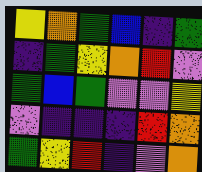[["yellow", "orange", "green", "blue", "indigo", "green"], ["indigo", "green", "yellow", "orange", "red", "violet"], ["green", "blue", "green", "violet", "violet", "yellow"], ["violet", "indigo", "indigo", "indigo", "red", "orange"], ["green", "yellow", "red", "indigo", "violet", "orange"]]